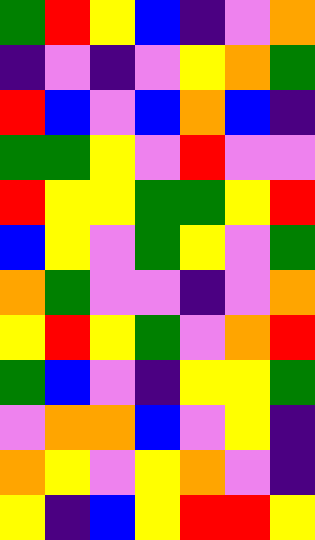[["green", "red", "yellow", "blue", "indigo", "violet", "orange"], ["indigo", "violet", "indigo", "violet", "yellow", "orange", "green"], ["red", "blue", "violet", "blue", "orange", "blue", "indigo"], ["green", "green", "yellow", "violet", "red", "violet", "violet"], ["red", "yellow", "yellow", "green", "green", "yellow", "red"], ["blue", "yellow", "violet", "green", "yellow", "violet", "green"], ["orange", "green", "violet", "violet", "indigo", "violet", "orange"], ["yellow", "red", "yellow", "green", "violet", "orange", "red"], ["green", "blue", "violet", "indigo", "yellow", "yellow", "green"], ["violet", "orange", "orange", "blue", "violet", "yellow", "indigo"], ["orange", "yellow", "violet", "yellow", "orange", "violet", "indigo"], ["yellow", "indigo", "blue", "yellow", "red", "red", "yellow"]]